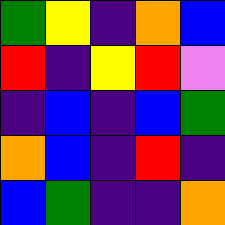[["green", "yellow", "indigo", "orange", "blue"], ["red", "indigo", "yellow", "red", "violet"], ["indigo", "blue", "indigo", "blue", "green"], ["orange", "blue", "indigo", "red", "indigo"], ["blue", "green", "indigo", "indigo", "orange"]]